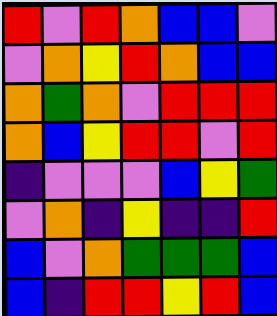[["red", "violet", "red", "orange", "blue", "blue", "violet"], ["violet", "orange", "yellow", "red", "orange", "blue", "blue"], ["orange", "green", "orange", "violet", "red", "red", "red"], ["orange", "blue", "yellow", "red", "red", "violet", "red"], ["indigo", "violet", "violet", "violet", "blue", "yellow", "green"], ["violet", "orange", "indigo", "yellow", "indigo", "indigo", "red"], ["blue", "violet", "orange", "green", "green", "green", "blue"], ["blue", "indigo", "red", "red", "yellow", "red", "blue"]]